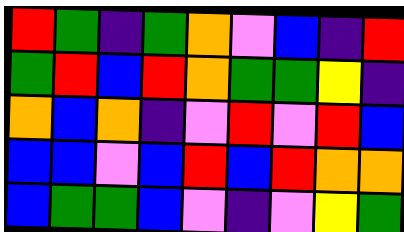[["red", "green", "indigo", "green", "orange", "violet", "blue", "indigo", "red"], ["green", "red", "blue", "red", "orange", "green", "green", "yellow", "indigo"], ["orange", "blue", "orange", "indigo", "violet", "red", "violet", "red", "blue"], ["blue", "blue", "violet", "blue", "red", "blue", "red", "orange", "orange"], ["blue", "green", "green", "blue", "violet", "indigo", "violet", "yellow", "green"]]